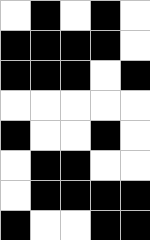[["white", "black", "white", "black", "white"], ["black", "black", "black", "black", "white"], ["black", "black", "black", "white", "black"], ["white", "white", "white", "white", "white"], ["black", "white", "white", "black", "white"], ["white", "black", "black", "white", "white"], ["white", "black", "black", "black", "black"], ["black", "white", "white", "black", "black"]]